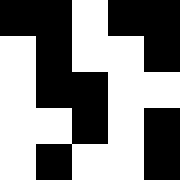[["black", "black", "white", "black", "black"], ["white", "black", "white", "white", "black"], ["white", "black", "black", "white", "white"], ["white", "white", "black", "white", "black"], ["white", "black", "white", "white", "black"]]